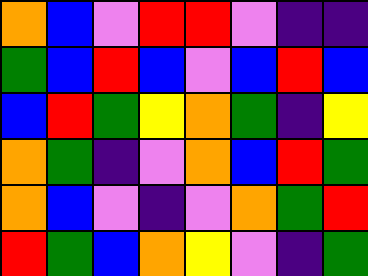[["orange", "blue", "violet", "red", "red", "violet", "indigo", "indigo"], ["green", "blue", "red", "blue", "violet", "blue", "red", "blue"], ["blue", "red", "green", "yellow", "orange", "green", "indigo", "yellow"], ["orange", "green", "indigo", "violet", "orange", "blue", "red", "green"], ["orange", "blue", "violet", "indigo", "violet", "orange", "green", "red"], ["red", "green", "blue", "orange", "yellow", "violet", "indigo", "green"]]